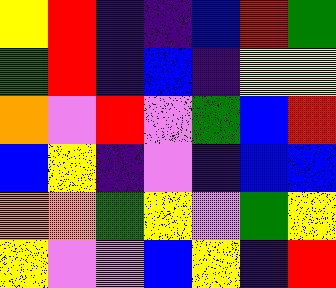[["yellow", "red", "indigo", "indigo", "blue", "red", "green"], ["green", "red", "indigo", "blue", "indigo", "yellow", "yellow"], ["orange", "violet", "red", "violet", "green", "blue", "red"], ["blue", "yellow", "indigo", "violet", "indigo", "blue", "blue"], ["orange", "orange", "green", "yellow", "violet", "green", "yellow"], ["yellow", "violet", "violet", "blue", "yellow", "indigo", "red"]]